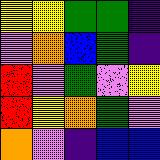[["yellow", "yellow", "green", "green", "indigo"], ["violet", "orange", "blue", "green", "indigo"], ["red", "violet", "green", "violet", "yellow"], ["red", "yellow", "orange", "green", "violet"], ["orange", "violet", "indigo", "blue", "blue"]]